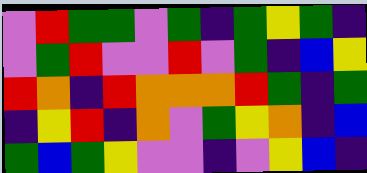[["violet", "red", "green", "green", "violet", "green", "indigo", "green", "yellow", "green", "indigo"], ["violet", "green", "red", "violet", "violet", "red", "violet", "green", "indigo", "blue", "yellow"], ["red", "orange", "indigo", "red", "orange", "orange", "orange", "red", "green", "indigo", "green"], ["indigo", "yellow", "red", "indigo", "orange", "violet", "green", "yellow", "orange", "indigo", "blue"], ["green", "blue", "green", "yellow", "violet", "violet", "indigo", "violet", "yellow", "blue", "indigo"]]